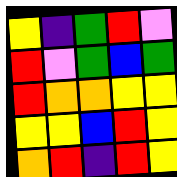[["yellow", "indigo", "green", "red", "violet"], ["red", "violet", "green", "blue", "green"], ["red", "orange", "orange", "yellow", "yellow"], ["yellow", "yellow", "blue", "red", "yellow"], ["orange", "red", "indigo", "red", "yellow"]]